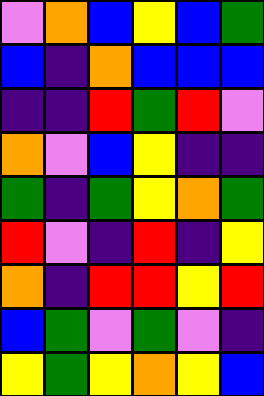[["violet", "orange", "blue", "yellow", "blue", "green"], ["blue", "indigo", "orange", "blue", "blue", "blue"], ["indigo", "indigo", "red", "green", "red", "violet"], ["orange", "violet", "blue", "yellow", "indigo", "indigo"], ["green", "indigo", "green", "yellow", "orange", "green"], ["red", "violet", "indigo", "red", "indigo", "yellow"], ["orange", "indigo", "red", "red", "yellow", "red"], ["blue", "green", "violet", "green", "violet", "indigo"], ["yellow", "green", "yellow", "orange", "yellow", "blue"]]